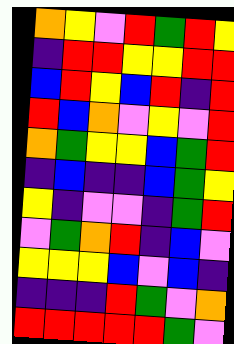[["orange", "yellow", "violet", "red", "green", "red", "yellow"], ["indigo", "red", "red", "yellow", "yellow", "red", "red"], ["blue", "red", "yellow", "blue", "red", "indigo", "red"], ["red", "blue", "orange", "violet", "yellow", "violet", "red"], ["orange", "green", "yellow", "yellow", "blue", "green", "red"], ["indigo", "blue", "indigo", "indigo", "blue", "green", "yellow"], ["yellow", "indigo", "violet", "violet", "indigo", "green", "red"], ["violet", "green", "orange", "red", "indigo", "blue", "violet"], ["yellow", "yellow", "yellow", "blue", "violet", "blue", "indigo"], ["indigo", "indigo", "indigo", "red", "green", "violet", "orange"], ["red", "red", "red", "red", "red", "green", "violet"]]